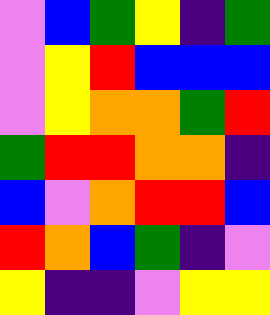[["violet", "blue", "green", "yellow", "indigo", "green"], ["violet", "yellow", "red", "blue", "blue", "blue"], ["violet", "yellow", "orange", "orange", "green", "red"], ["green", "red", "red", "orange", "orange", "indigo"], ["blue", "violet", "orange", "red", "red", "blue"], ["red", "orange", "blue", "green", "indigo", "violet"], ["yellow", "indigo", "indigo", "violet", "yellow", "yellow"]]